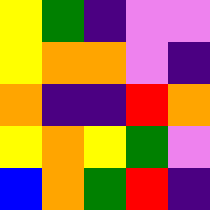[["yellow", "green", "indigo", "violet", "violet"], ["yellow", "orange", "orange", "violet", "indigo"], ["orange", "indigo", "indigo", "red", "orange"], ["yellow", "orange", "yellow", "green", "violet"], ["blue", "orange", "green", "red", "indigo"]]